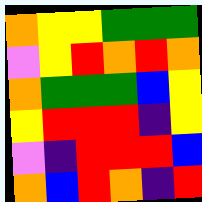[["orange", "yellow", "yellow", "green", "green", "green"], ["violet", "yellow", "red", "orange", "red", "orange"], ["orange", "green", "green", "green", "blue", "yellow"], ["yellow", "red", "red", "red", "indigo", "yellow"], ["violet", "indigo", "red", "red", "red", "blue"], ["orange", "blue", "red", "orange", "indigo", "red"]]